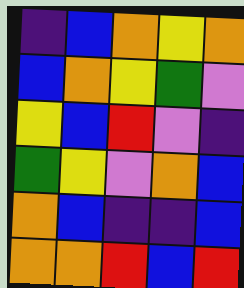[["indigo", "blue", "orange", "yellow", "orange"], ["blue", "orange", "yellow", "green", "violet"], ["yellow", "blue", "red", "violet", "indigo"], ["green", "yellow", "violet", "orange", "blue"], ["orange", "blue", "indigo", "indigo", "blue"], ["orange", "orange", "red", "blue", "red"]]